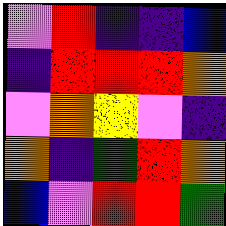[["violet", "red", "indigo", "indigo", "blue"], ["indigo", "red", "red", "red", "orange"], ["violet", "orange", "yellow", "violet", "indigo"], ["orange", "indigo", "green", "red", "orange"], ["blue", "violet", "red", "red", "green"]]